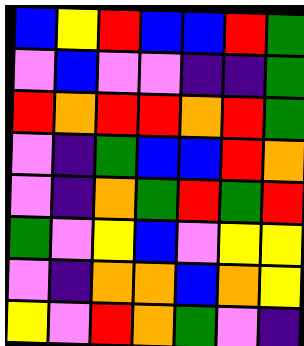[["blue", "yellow", "red", "blue", "blue", "red", "green"], ["violet", "blue", "violet", "violet", "indigo", "indigo", "green"], ["red", "orange", "red", "red", "orange", "red", "green"], ["violet", "indigo", "green", "blue", "blue", "red", "orange"], ["violet", "indigo", "orange", "green", "red", "green", "red"], ["green", "violet", "yellow", "blue", "violet", "yellow", "yellow"], ["violet", "indigo", "orange", "orange", "blue", "orange", "yellow"], ["yellow", "violet", "red", "orange", "green", "violet", "indigo"]]